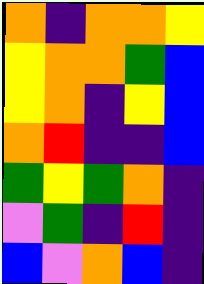[["orange", "indigo", "orange", "orange", "yellow"], ["yellow", "orange", "orange", "green", "blue"], ["yellow", "orange", "indigo", "yellow", "blue"], ["orange", "red", "indigo", "indigo", "blue"], ["green", "yellow", "green", "orange", "indigo"], ["violet", "green", "indigo", "red", "indigo"], ["blue", "violet", "orange", "blue", "indigo"]]